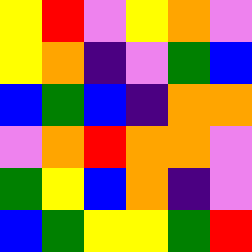[["yellow", "red", "violet", "yellow", "orange", "violet"], ["yellow", "orange", "indigo", "violet", "green", "blue"], ["blue", "green", "blue", "indigo", "orange", "orange"], ["violet", "orange", "red", "orange", "orange", "violet"], ["green", "yellow", "blue", "orange", "indigo", "violet"], ["blue", "green", "yellow", "yellow", "green", "red"]]